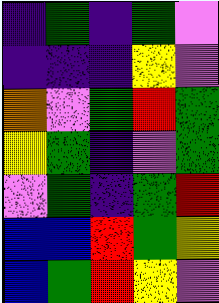[["indigo", "green", "indigo", "green", "violet"], ["indigo", "indigo", "indigo", "yellow", "violet"], ["orange", "violet", "green", "red", "green"], ["yellow", "green", "indigo", "violet", "green"], ["violet", "green", "indigo", "green", "red"], ["blue", "blue", "red", "green", "yellow"], ["blue", "green", "red", "yellow", "violet"]]